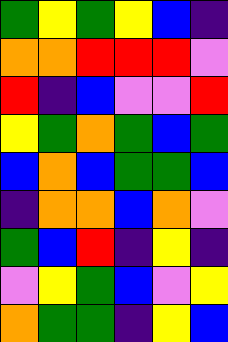[["green", "yellow", "green", "yellow", "blue", "indigo"], ["orange", "orange", "red", "red", "red", "violet"], ["red", "indigo", "blue", "violet", "violet", "red"], ["yellow", "green", "orange", "green", "blue", "green"], ["blue", "orange", "blue", "green", "green", "blue"], ["indigo", "orange", "orange", "blue", "orange", "violet"], ["green", "blue", "red", "indigo", "yellow", "indigo"], ["violet", "yellow", "green", "blue", "violet", "yellow"], ["orange", "green", "green", "indigo", "yellow", "blue"]]